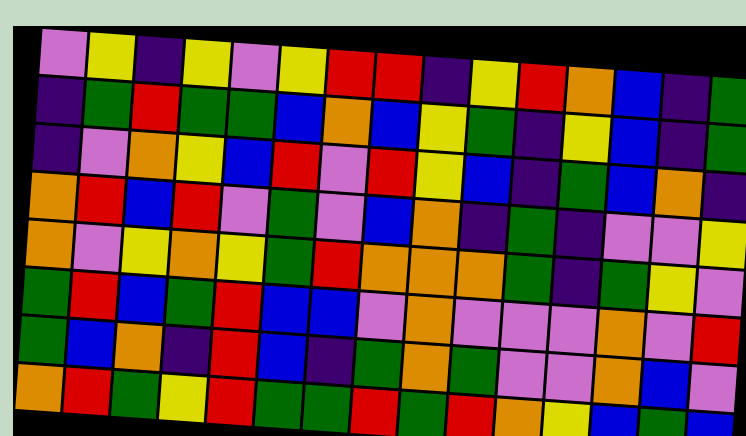[["violet", "yellow", "indigo", "yellow", "violet", "yellow", "red", "red", "indigo", "yellow", "red", "orange", "blue", "indigo", "green"], ["indigo", "green", "red", "green", "green", "blue", "orange", "blue", "yellow", "green", "indigo", "yellow", "blue", "indigo", "green"], ["indigo", "violet", "orange", "yellow", "blue", "red", "violet", "red", "yellow", "blue", "indigo", "green", "blue", "orange", "indigo"], ["orange", "red", "blue", "red", "violet", "green", "violet", "blue", "orange", "indigo", "green", "indigo", "violet", "violet", "yellow"], ["orange", "violet", "yellow", "orange", "yellow", "green", "red", "orange", "orange", "orange", "green", "indigo", "green", "yellow", "violet"], ["green", "red", "blue", "green", "red", "blue", "blue", "violet", "orange", "violet", "violet", "violet", "orange", "violet", "red"], ["green", "blue", "orange", "indigo", "red", "blue", "indigo", "green", "orange", "green", "violet", "violet", "orange", "blue", "violet"], ["orange", "red", "green", "yellow", "red", "green", "green", "red", "green", "red", "orange", "yellow", "blue", "green", "blue"]]